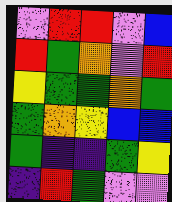[["violet", "red", "red", "violet", "blue"], ["red", "green", "orange", "violet", "red"], ["yellow", "green", "green", "orange", "green"], ["green", "orange", "yellow", "blue", "blue"], ["green", "indigo", "indigo", "green", "yellow"], ["indigo", "red", "green", "violet", "violet"]]